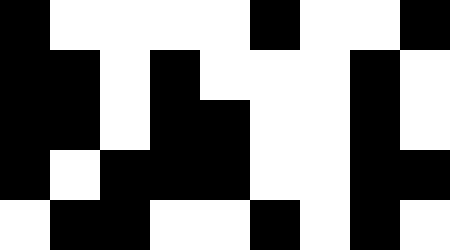[["black", "white", "white", "white", "white", "black", "white", "white", "black"], ["black", "black", "white", "black", "white", "white", "white", "black", "white"], ["black", "black", "white", "black", "black", "white", "white", "black", "white"], ["black", "white", "black", "black", "black", "white", "white", "black", "black"], ["white", "black", "black", "white", "white", "black", "white", "black", "white"]]